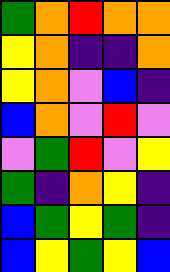[["green", "orange", "red", "orange", "orange"], ["yellow", "orange", "indigo", "indigo", "orange"], ["yellow", "orange", "violet", "blue", "indigo"], ["blue", "orange", "violet", "red", "violet"], ["violet", "green", "red", "violet", "yellow"], ["green", "indigo", "orange", "yellow", "indigo"], ["blue", "green", "yellow", "green", "indigo"], ["blue", "yellow", "green", "yellow", "blue"]]